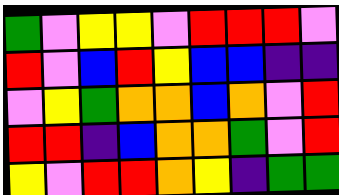[["green", "violet", "yellow", "yellow", "violet", "red", "red", "red", "violet"], ["red", "violet", "blue", "red", "yellow", "blue", "blue", "indigo", "indigo"], ["violet", "yellow", "green", "orange", "orange", "blue", "orange", "violet", "red"], ["red", "red", "indigo", "blue", "orange", "orange", "green", "violet", "red"], ["yellow", "violet", "red", "red", "orange", "yellow", "indigo", "green", "green"]]